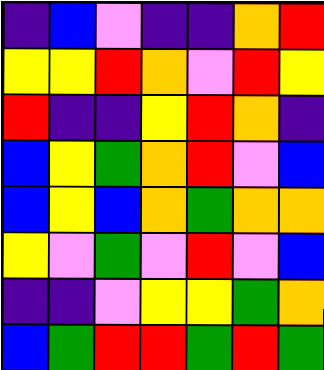[["indigo", "blue", "violet", "indigo", "indigo", "orange", "red"], ["yellow", "yellow", "red", "orange", "violet", "red", "yellow"], ["red", "indigo", "indigo", "yellow", "red", "orange", "indigo"], ["blue", "yellow", "green", "orange", "red", "violet", "blue"], ["blue", "yellow", "blue", "orange", "green", "orange", "orange"], ["yellow", "violet", "green", "violet", "red", "violet", "blue"], ["indigo", "indigo", "violet", "yellow", "yellow", "green", "orange"], ["blue", "green", "red", "red", "green", "red", "green"]]